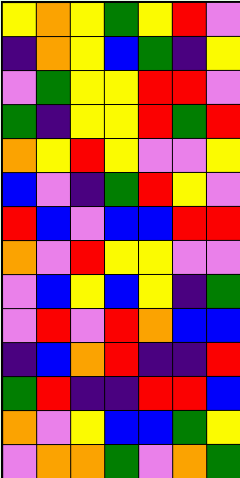[["yellow", "orange", "yellow", "green", "yellow", "red", "violet"], ["indigo", "orange", "yellow", "blue", "green", "indigo", "yellow"], ["violet", "green", "yellow", "yellow", "red", "red", "violet"], ["green", "indigo", "yellow", "yellow", "red", "green", "red"], ["orange", "yellow", "red", "yellow", "violet", "violet", "yellow"], ["blue", "violet", "indigo", "green", "red", "yellow", "violet"], ["red", "blue", "violet", "blue", "blue", "red", "red"], ["orange", "violet", "red", "yellow", "yellow", "violet", "violet"], ["violet", "blue", "yellow", "blue", "yellow", "indigo", "green"], ["violet", "red", "violet", "red", "orange", "blue", "blue"], ["indigo", "blue", "orange", "red", "indigo", "indigo", "red"], ["green", "red", "indigo", "indigo", "red", "red", "blue"], ["orange", "violet", "yellow", "blue", "blue", "green", "yellow"], ["violet", "orange", "orange", "green", "violet", "orange", "green"]]